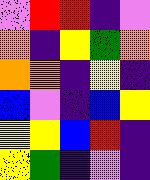[["violet", "red", "red", "indigo", "violet"], ["orange", "indigo", "yellow", "green", "orange"], ["orange", "orange", "indigo", "yellow", "indigo"], ["blue", "violet", "indigo", "blue", "yellow"], ["yellow", "yellow", "blue", "red", "indigo"], ["yellow", "green", "indigo", "violet", "indigo"]]